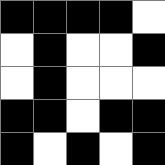[["black", "black", "black", "black", "white"], ["white", "black", "white", "white", "black"], ["white", "black", "white", "white", "white"], ["black", "black", "white", "black", "black"], ["black", "white", "black", "white", "black"]]